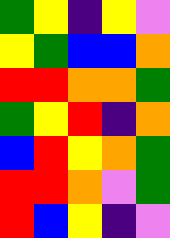[["green", "yellow", "indigo", "yellow", "violet"], ["yellow", "green", "blue", "blue", "orange"], ["red", "red", "orange", "orange", "green"], ["green", "yellow", "red", "indigo", "orange"], ["blue", "red", "yellow", "orange", "green"], ["red", "red", "orange", "violet", "green"], ["red", "blue", "yellow", "indigo", "violet"]]